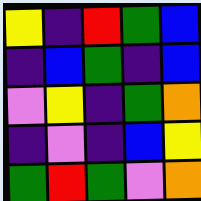[["yellow", "indigo", "red", "green", "blue"], ["indigo", "blue", "green", "indigo", "blue"], ["violet", "yellow", "indigo", "green", "orange"], ["indigo", "violet", "indigo", "blue", "yellow"], ["green", "red", "green", "violet", "orange"]]